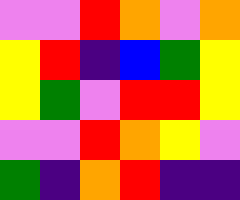[["violet", "violet", "red", "orange", "violet", "orange"], ["yellow", "red", "indigo", "blue", "green", "yellow"], ["yellow", "green", "violet", "red", "red", "yellow"], ["violet", "violet", "red", "orange", "yellow", "violet"], ["green", "indigo", "orange", "red", "indigo", "indigo"]]